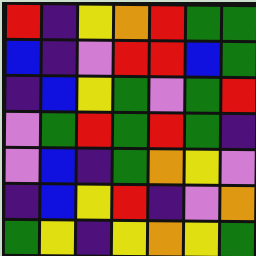[["red", "indigo", "yellow", "orange", "red", "green", "green"], ["blue", "indigo", "violet", "red", "red", "blue", "green"], ["indigo", "blue", "yellow", "green", "violet", "green", "red"], ["violet", "green", "red", "green", "red", "green", "indigo"], ["violet", "blue", "indigo", "green", "orange", "yellow", "violet"], ["indigo", "blue", "yellow", "red", "indigo", "violet", "orange"], ["green", "yellow", "indigo", "yellow", "orange", "yellow", "green"]]